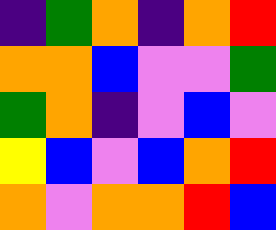[["indigo", "green", "orange", "indigo", "orange", "red"], ["orange", "orange", "blue", "violet", "violet", "green"], ["green", "orange", "indigo", "violet", "blue", "violet"], ["yellow", "blue", "violet", "blue", "orange", "red"], ["orange", "violet", "orange", "orange", "red", "blue"]]